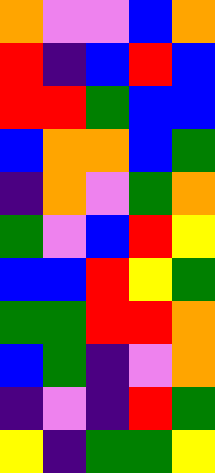[["orange", "violet", "violet", "blue", "orange"], ["red", "indigo", "blue", "red", "blue"], ["red", "red", "green", "blue", "blue"], ["blue", "orange", "orange", "blue", "green"], ["indigo", "orange", "violet", "green", "orange"], ["green", "violet", "blue", "red", "yellow"], ["blue", "blue", "red", "yellow", "green"], ["green", "green", "red", "red", "orange"], ["blue", "green", "indigo", "violet", "orange"], ["indigo", "violet", "indigo", "red", "green"], ["yellow", "indigo", "green", "green", "yellow"]]